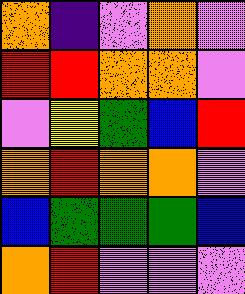[["orange", "indigo", "violet", "orange", "violet"], ["red", "red", "orange", "orange", "violet"], ["violet", "yellow", "green", "blue", "red"], ["orange", "red", "orange", "orange", "violet"], ["blue", "green", "green", "green", "blue"], ["orange", "red", "violet", "violet", "violet"]]